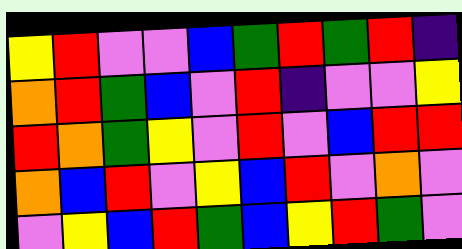[["yellow", "red", "violet", "violet", "blue", "green", "red", "green", "red", "indigo"], ["orange", "red", "green", "blue", "violet", "red", "indigo", "violet", "violet", "yellow"], ["red", "orange", "green", "yellow", "violet", "red", "violet", "blue", "red", "red"], ["orange", "blue", "red", "violet", "yellow", "blue", "red", "violet", "orange", "violet"], ["violet", "yellow", "blue", "red", "green", "blue", "yellow", "red", "green", "violet"]]